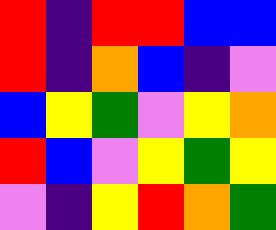[["red", "indigo", "red", "red", "blue", "blue"], ["red", "indigo", "orange", "blue", "indigo", "violet"], ["blue", "yellow", "green", "violet", "yellow", "orange"], ["red", "blue", "violet", "yellow", "green", "yellow"], ["violet", "indigo", "yellow", "red", "orange", "green"]]